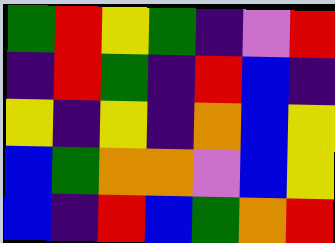[["green", "red", "yellow", "green", "indigo", "violet", "red"], ["indigo", "red", "green", "indigo", "red", "blue", "indigo"], ["yellow", "indigo", "yellow", "indigo", "orange", "blue", "yellow"], ["blue", "green", "orange", "orange", "violet", "blue", "yellow"], ["blue", "indigo", "red", "blue", "green", "orange", "red"]]